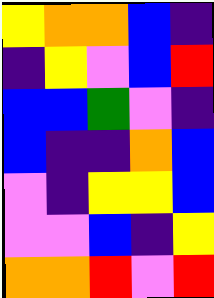[["yellow", "orange", "orange", "blue", "indigo"], ["indigo", "yellow", "violet", "blue", "red"], ["blue", "blue", "green", "violet", "indigo"], ["blue", "indigo", "indigo", "orange", "blue"], ["violet", "indigo", "yellow", "yellow", "blue"], ["violet", "violet", "blue", "indigo", "yellow"], ["orange", "orange", "red", "violet", "red"]]